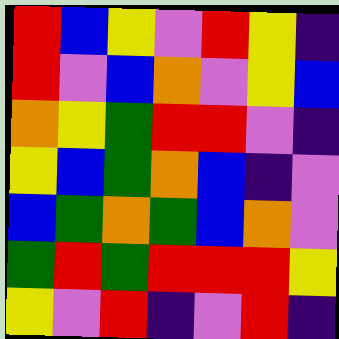[["red", "blue", "yellow", "violet", "red", "yellow", "indigo"], ["red", "violet", "blue", "orange", "violet", "yellow", "blue"], ["orange", "yellow", "green", "red", "red", "violet", "indigo"], ["yellow", "blue", "green", "orange", "blue", "indigo", "violet"], ["blue", "green", "orange", "green", "blue", "orange", "violet"], ["green", "red", "green", "red", "red", "red", "yellow"], ["yellow", "violet", "red", "indigo", "violet", "red", "indigo"]]